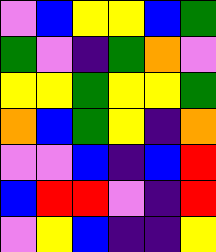[["violet", "blue", "yellow", "yellow", "blue", "green"], ["green", "violet", "indigo", "green", "orange", "violet"], ["yellow", "yellow", "green", "yellow", "yellow", "green"], ["orange", "blue", "green", "yellow", "indigo", "orange"], ["violet", "violet", "blue", "indigo", "blue", "red"], ["blue", "red", "red", "violet", "indigo", "red"], ["violet", "yellow", "blue", "indigo", "indigo", "yellow"]]